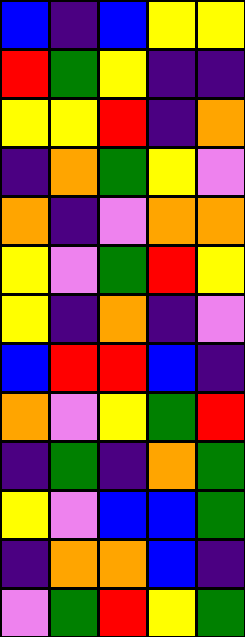[["blue", "indigo", "blue", "yellow", "yellow"], ["red", "green", "yellow", "indigo", "indigo"], ["yellow", "yellow", "red", "indigo", "orange"], ["indigo", "orange", "green", "yellow", "violet"], ["orange", "indigo", "violet", "orange", "orange"], ["yellow", "violet", "green", "red", "yellow"], ["yellow", "indigo", "orange", "indigo", "violet"], ["blue", "red", "red", "blue", "indigo"], ["orange", "violet", "yellow", "green", "red"], ["indigo", "green", "indigo", "orange", "green"], ["yellow", "violet", "blue", "blue", "green"], ["indigo", "orange", "orange", "blue", "indigo"], ["violet", "green", "red", "yellow", "green"]]